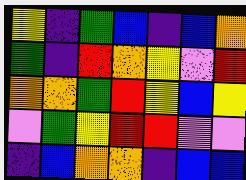[["yellow", "indigo", "green", "blue", "indigo", "blue", "orange"], ["green", "indigo", "red", "orange", "yellow", "violet", "red"], ["orange", "orange", "green", "red", "yellow", "blue", "yellow"], ["violet", "green", "yellow", "red", "red", "violet", "violet"], ["indigo", "blue", "orange", "orange", "indigo", "blue", "blue"]]